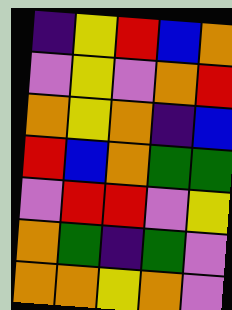[["indigo", "yellow", "red", "blue", "orange"], ["violet", "yellow", "violet", "orange", "red"], ["orange", "yellow", "orange", "indigo", "blue"], ["red", "blue", "orange", "green", "green"], ["violet", "red", "red", "violet", "yellow"], ["orange", "green", "indigo", "green", "violet"], ["orange", "orange", "yellow", "orange", "violet"]]